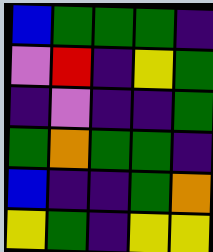[["blue", "green", "green", "green", "indigo"], ["violet", "red", "indigo", "yellow", "green"], ["indigo", "violet", "indigo", "indigo", "green"], ["green", "orange", "green", "green", "indigo"], ["blue", "indigo", "indigo", "green", "orange"], ["yellow", "green", "indigo", "yellow", "yellow"]]